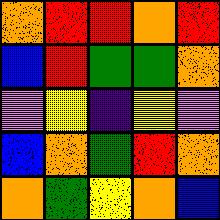[["orange", "red", "red", "orange", "red"], ["blue", "red", "green", "green", "orange"], ["violet", "yellow", "indigo", "yellow", "violet"], ["blue", "orange", "green", "red", "orange"], ["orange", "green", "yellow", "orange", "blue"]]